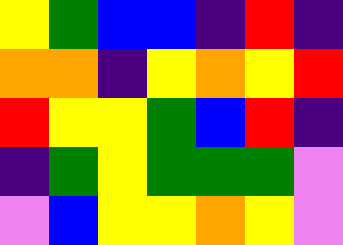[["yellow", "green", "blue", "blue", "indigo", "red", "indigo"], ["orange", "orange", "indigo", "yellow", "orange", "yellow", "red"], ["red", "yellow", "yellow", "green", "blue", "red", "indigo"], ["indigo", "green", "yellow", "green", "green", "green", "violet"], ["violet", "blue", "yellow", "yellow", "orange", "yellow", "violet"]]